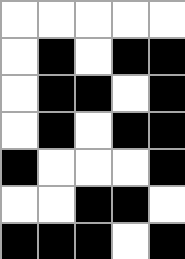[["white", "white", "white", "white", "white"], ["white", "black", "white", "black", "black"], ["white", "black", "black", "white", "black"], ["white", "black", "white", "black", "black"], ["black", "white", "white", "white", "black"], ["white", "white", "black", "black", "white"], ["black", "black", "black", "white", "black"]]